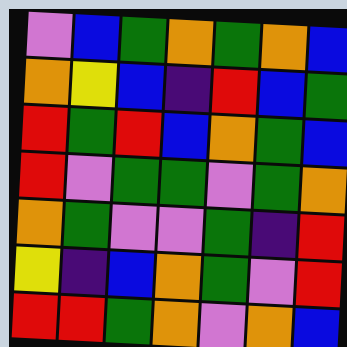[["violet", "blue", "green", "orange", "green", "orange", "blue"], ["orange", "yellow", "blue", "indigo", "red", "blue", "green"], ["red", "green", "red", "blue", "orange", "green", "blue"], ["red", "violet", "green", "green", "violet", "green", "orange"], ["orange", "green", "violet", "violet", "green", "indigo", "red"], ["yellow", "indigo", "blue", "orange", "green", "violet", "red"], ["red", "red", "green", "orange", "violet", "orange", "blue"]]